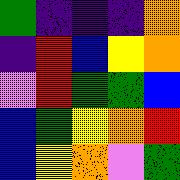[["green", "indigo", "indigo", "indigo", "orange"], ["indigo", "red", "blue", "yellow", "orange"], ["violet", "red", "green", "green", "blue"], ["blue", "green", "yellow", "orange", "red"], ["blue", "yellow", "orange", "violet", "green"]]